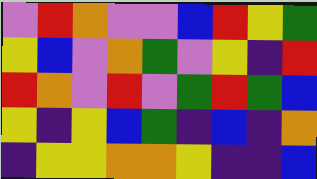[["violet", "red", "orange", "violet", "violet", "blue", "red", "yellow", "green"], ["yellow", "blue", "violet", "orange", "green", "violet", "yellow", "indigo", "red"], ["red", "orange", "violet", "red", "violet", "green", "red", "green", "blue"], ["yellow", "indigo", "yellow", "blue", "green", "indigo", "blue", "indigo", "orange"], ["indigo", "yellow", "yellow", "orange", "orange", "yellow", "indigo", "indigo", "blue"]]